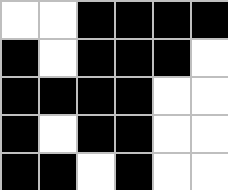[["white", "white", "black", "black", "black", "black"], ["black", "white", "black", "black", "black", "white"], ["black", "black", "black", "black", "white", "white"], ["black", "white", "black", "black", "white", "white"], ["black", "black", "white", "black", "white", "white"]]